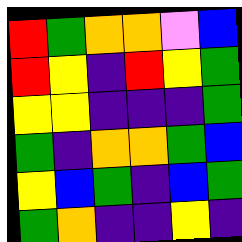[["red", "green", "orange", "orange", "violet", "blue"], ["red", "yellow", "indigo", "red", "yellow", "green"], ["yellow", "yellow", "indigo", "indigo", "indigo", "green"], ["green", "indigo", "orange", "orange", "green", "blue"], ["yellow", "blue", "green", "indigo", "blue", "green"], ["green", "orange", "indigo", "indigo", "yellow", "indigo"]]